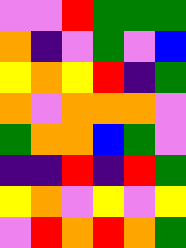[["violet", "violet", "red", "green", "green", "green"], ["orange", "indigo", "violet", "green", "violet", "blue"], ["yellow", "orange", "yellow", "red", "indigo", "green"], ["orange", "violet", "orange", "orange", "orange", "violet"], ["green", "orange", "orange", "blue", "green", "violet"], ["indigo", "indigo", "red", "indigo", "red", "green"], ["yellow", "orange", "violet", "yellow", "violet", "yellow"], ["violet", "red", "orange", "red", "orange", "green"]]